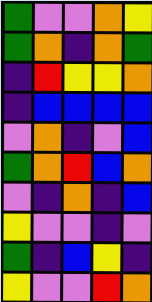[["green", "violet", "violet", "orange", "yellow"], ["green", "orange", "indigo", "orange", "green"], ["indigo", "red", "yellow", "yellow", "orange"], ["indigo", "blue", "blue", "blue", "blue"], ["violet", "orange", "indigo", "violet", "blue"], ["green", "orange", "red", "blue", "orange"], ["violet", "indigo", "orange", "indigo", "blue"], ["yellow", "violet", "violet", "indigo", "violet"], ["green", "indigo", "blue", "yellow", "indigo"], ["yellow", "violet", "violet", "red", "orange"]]